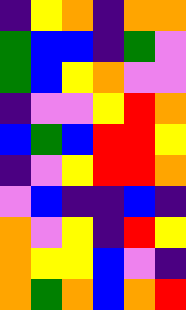[["indigo", "yellow", "orange", "indigo", "orange", "orange"], ["green", "blue", "blue", "indigo", "green", "violet"], ["green", "blue", "yellow", "orange", "violet", "violet"], ["indigo", "violet", "violet", "yellow", "red", "orange"], ["blue", "green", "blue", "red", "red", "yellow"], ["indigo", "violet", "yellow", "red", "red", "orange"], ["violet", "blue", "indigo", "indigo", "blue", "indigo"], ["orange", "violet", "yellow", "indigo", "red", "yellow"], ["orange", "yellow", "yellow", "blue", "violet", "indigo"], ["orange", "green", "orange", "blue", "orange", "red"]]